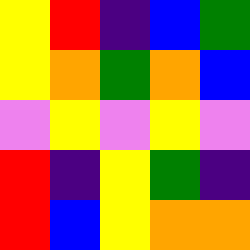[["yellow", "red", "indigo", "blue", "green"], ["yellow", "orange", "green", "orange", "blue"], ["violet", "yellow", "violet", "yellow", "violet"], ["red", "indigo", "yellow", "green", "indigo"], ["red", "blue", "yellow", "orange", "orange"]]